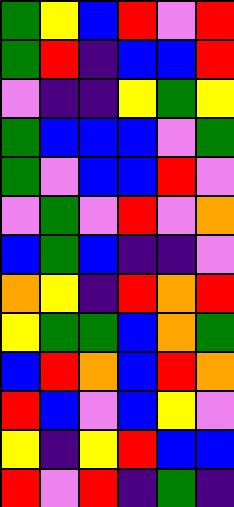[["green", "yellow", "blue", "red", "violet", "red"], ["green", "red", "indigo", "blue", "blue", "red"], ["violet", "indigo", "indigo", "yellow", "green", "yellow"], ["green", "blue", "blue", "blue", "violet", "green"], ["green", "violet", "blue", "blue", "red", "violet"], ["violet", "green", "violet", "red", "violet", "orange"], ["blue", "green", "blue", "indigo", "indigo", "violet"], ["orange", "yellow", "indigo", "red", "orange", "red"], ["yellow", "green", "green", "blue", "orange", "green"], ["blue", "red", "orange", "blue", "red", "orange"], ["red", "blue", "violet", "blue", "yellow", "violet"], ["yellow", "indigo", "yellow", "red", "blue", "blue"], ["red", "violet", "red", "indigo", "green", "indigo"]]